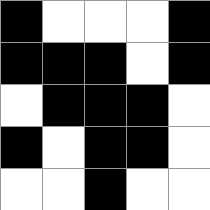[["black", "white", "white", "white", "black"], ["black", "black", "black", "white", "black"], ["white", "black", "black", "black", "white"], ["black", "white", "black", "black", "white"], ["white", "white", "black", "white", "white"]]